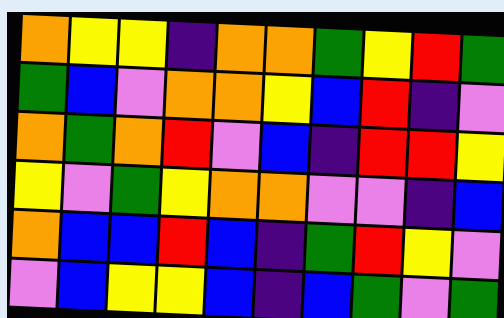[["orange", "yellow", "yellow", "indigo", "orange", "orange", "green", "yellow", "red", "green"], ["green", "blue", "violet", "orange", "orange", "yellow", "blue", "red", "indigo", "violet"], ["orange", "green", "orange", "red", "violet", "blue", "indigo", "red", "red", "yellow"], ["yellow", "violet", "green", "yellow", "orange", "orange", "violet", "violet", "indigo", "blue"], ["orange", "blue", "blue", "red", "blue", "indigo", "green", "red", "yellow", "violet"], ["violet", "blue", "yellow", "yellow", "blue", "indigo", "blue", "green", "violet", "green"]]